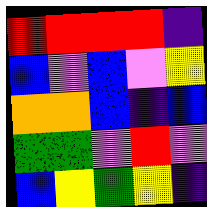[["red", "red", "red", "red", "indigo"], ["blue", "violet", "blue", "violet", "yellow"], ["orange", "orange", "blue", "indigo", "blue"], ["green", "green", "violet", "red", "violet"], ["blue", "yellow", "green", "yellow", "indigo"]]